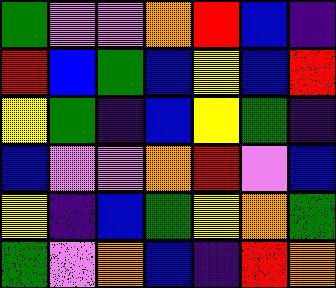[["green", "violet", "violet", "orange", "red", "blue", "indigo"], ["red", "blue", "green", "blue", "yellow", "blue", "red"], ["yellow", "green", "indigo", "blue", "yellow", "green", "indigo"], ["blue", "violet", "violet", "orange", "red", "violet", "blue"], ["yellow", "indigo", "blue", "green", "yellow", "orange", "green"], ["green", "violet", "orange", "blue", "indigo", "red", "orange"]]